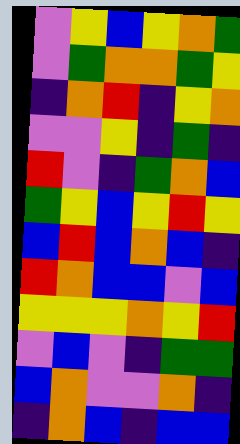[["violet", "yellow", "blue", "yellow", "orange", "green"], ["violet", "green", "orange", "orange", "green", "yellow"], ["indigo", "orange", "red", "indigo", "yellow", "orange"], ["violet", "violet", "yellow", "indigo", "green", "indigo"], ["red", "violet", "indigo", "green", "orange", "blue"], ["green", "yellow", "blue", "yellow", "red", "yellow"], ["blue", "red", "blue", "orange", "blue", "indigo"], ["red", "orange", "blue", "blue", "violet", "blue"], ["yellow", "yellow", "yellow", "orange", "yellow", "red"], ["violet", "blue", "violet", "indigo", "green", "green"], ["blue", "orange", "violet", "violet", "orange", "indigo"], ["indigo", "orange", "blue", "indigo", "blue", "blue"]]